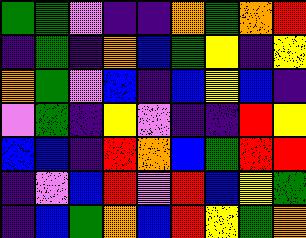[["green", "green", "violet", "indigo", "indigo", "orange", "green", "orange", "red"], ["indigo", "green", "indigo", "orange", "blue", "green", "yellow", "indigo", "yellow"], ["orange", "green", "violet", "blue", "indigo", "blue", "yellow", "blue", "indigo"], ["violet", "green", "indigo", "yellow", "violet", "indigo", "indigo", "red", "yellow"], ["blue", "blue", "indigo", "red", "orange", "blue", "green", "red", "red"], ["indigo", "violet", "blue", "red", "violet", "red", "blue", "yellow", "green"], ["indigo", "blue", "green", "orange", "blue", "red", "yellow", "green", "orange"]]